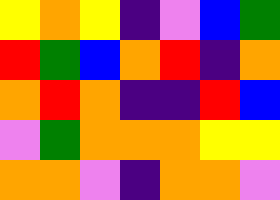[["yellow", "orange", "yellow", "indigo", "violet", "blue", "green"], ["red", "green", "blue", "orange", "red", "indigo", "orange"], ["orange", "red", "orange", "indigo", "indigo", "red", "blue"], ["violet", "green", "orange", "orange", "orange", "yellow", "yellow"], ["orange", "orange", "violet", "indigo", "orange", "orange", "violet"]]